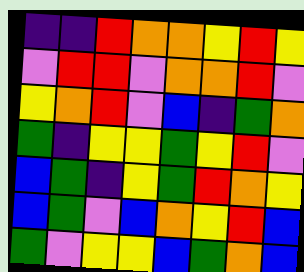[["indigo", "indigo", "red", "orange", "orange", "yellow", "red", "yellow"], ["violet", "red", "red", "violet", "orange", "orange", "red", "violet"], ["yellow", "orange", "red", "violet", "blue", "indigo", "green", "orange"], ["green", "indigo", "yellow", "yellow", "green", "yellow", "red", "violet"], ["blue", "green", "indigo", "yellow", "green", "red", "orange", "yellow"], ["blue", "green", "violet", "blue", "orange", "yellow", "red", "blue"], ["green", "violet", "yellow", "yellow", "blue", "green", "orange", "blue"]]